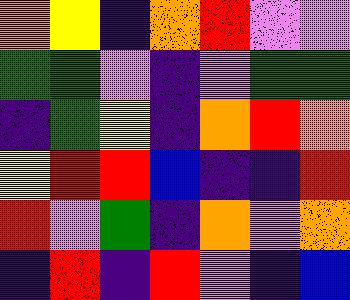[["orange", "yellow", "indigo", "orange", "red", "violet", "violet"], ["green", "green", "violet", "indigo", "violet", "green", "green"], ["indigo", "green", "yellow", "indigo", "orange", "red", "orange"], ["yellow", "red", "red", "blue", "indigo", "indigo", "red"], ["red", "violet", "green", "indigo", "orange", "violet", "orange"], ["indigo", "red", "indigo", "red", "violet", "indigo", "blue"]]